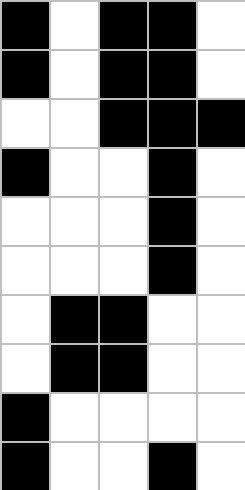[["black", "white", "black", "black", "white"], ["black", "white", "black", "black", "white"], ["white", "white", "black", "black", "black"], ["black", "white", "white", "black", "white"], ["white", "white", "white", "black", "white"], ["white", "white", "white", "black", "white"], ["white", "black", "black", "white", "white"], ["white", "black", "black", "white", "white"], ["black", "white", "white", "white", "white"], ["black", "white", "white", "black", "white"]]